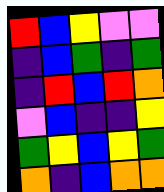[["red", "blue", "yellow", "violet", "violet"], ["indigo", "blue", "green", "indigo", "green"], ["indigo", "red", "blue", "red", "orange"], ["violet", "blue", "indigo", "indigo", "yellow"], ["green", "yellow", "blue", "yellow", "green"], ["orange", "indigo", "blue", "orange", "orange"]]